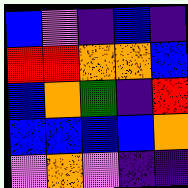[["blue", "violet", "indigo", "blue", "indigo"], ["red", "red", "orange", "orange", "blue"], ["blue", "orange", "green", "indigo", "red"], ["blue", "blue", "blue", "blue", "orange"], ["violet", "orange", "violet", "indigo", "indigo"]]